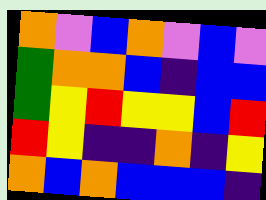[["orange", "violet", "blue", "orange", "violet", "blue", "violet"], ["green", "orange", "orange", "blue", "indigo", "blue", "blue"], ["green", "yellow", "red", "yellow", "yellow", "blue", "red"], ["red", "yellow", "indigo", "indigo", "orange", "indigo", "yellow"], ["orange", "blue", "orange", "blue", "blue", "blue", "indigo"]]